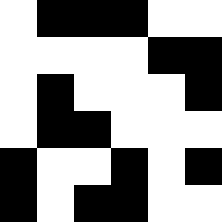[["white", "black", "black", "black", "white", "white"], ["white", "white", "white", "white", "black", "black"], ["white", "black", "white", "white", "white", "black"], ["white", "black", "black", "white", "white", "white"], ["black", "white", "white", "black", "white", "black"], ["black", "white", "black", "black", "white", "white"]]